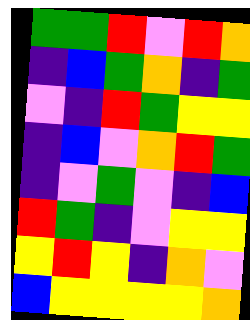[["green", "green", "red", "violet", "red", "orange"], ["indigo", "blue", "green", "orange", "indigo", "green"], ["violet", "indigo", "red", "green", "yellow", "yellow"], ["indigo", "blue", "violet", "orange", "red", "green"], ["indigo", "violet", "green", "violet", "indigo", "blue"], ["red", "green", "indigo", "violet", "yellow", "yellow"], ["yellow", "red", "yellow", "indigo", "orange", "violet"], ["blue", "yellow", "yellow", "yellow", "yellow", "orange"]]